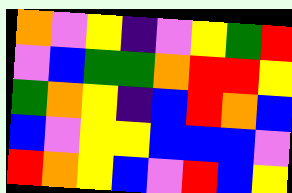[["orange", "violet", "yellow", "indigo", "violet", "yellow", "green", "red"], ["violet", "blue", "green", "green", "orange", "red", "red", "yellow"], ["green", "orange", "yellow", "indigo", "blue", "red", "orange", "blue"], ["blue", "violet", "yellow", "yellow", "blue", "blue", "blue", "violet"], ["red", "orange", "yellow", "blue", "violet", "red", "blue", "yellow"]]